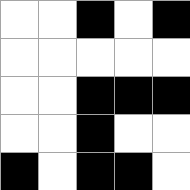[["white", "white", "black", "white", "black"], ["white", "white", "white", "white", "white"], ["white", "white", "black", "black", "black"], ["white", "white", "black", "white", "white"], ["black", "white", "black", "black", "white"]]